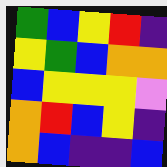[["green", "blue", "yellow", "red", "indigo"], ["yellow", "green", "blue", "orange", "orange"], ["blue", "yellow", "yellow", "yellow", "violet"], ["orange", "red", "blue", "yellow", "indigo"], ["orange", "blue", "indigo", "indigo", "blue"]]